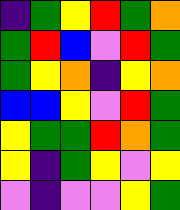[["indigo", "green", "yellow", "red", "green", "orange"], ["green", "red", "blue", "violet", "red", "green"], ["green", "yellow", "orange", "indigo", "yellow", "orange"], ["blue", "blue", "yellow", "violet", "red", "green"], ["yellow", "green", "green", "red", "orange", "green"], ["yellow", "indigo", "green", "yellow", "violet", "yellow"], ["violet", "indigo", "violet", "violet", "yellow", "green"]]